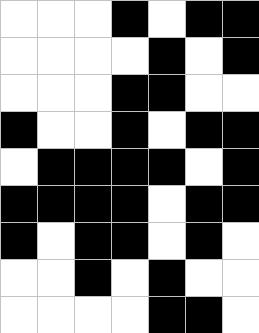[["white", "white", "white", "black", "white", "black", "black"], ["white", "white", "white", "white", "black", "white", "black"], ["white", "white", "white", "black", "black", "white", "white"], ["black", "white", "white", "black", "white", "black", "black"], ["white", "black", "black", "black", "black", "white", "black"], ["black", "black", "black", "black", "white", "black", "black"], ["black", "white", "black", "black", "white", "black", "white"], ["white", "white", "black", "white", "black", "white", "white"], ["white", "white", "white", "white", "black", "black", "white"]]